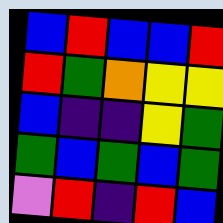[["blue", "red", "blue", "blue", "red"], ["red", "green", "orange", "yellow", "yellow"], ["blue", "indigo", "indigo", "yellow", "green"], ["green", "blue", "green", "blue", "green"], ["violet", "red", "indigo", "red", "blue"]]